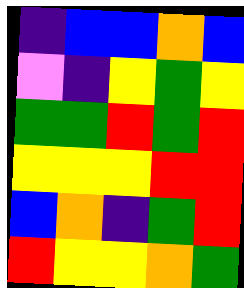[["indigo", "blue", "blue", "orange", "blue"], ["violet", "indigo", "yellow", "green", "yellow"], ["green", "green", "red", "green", "red"], ["yellow", "yellow", "yellow", "red", "red"], ["blue", "orange", "indigo", "green", "red"], ["red", "yellow", "yellow", "orange", "green"]]